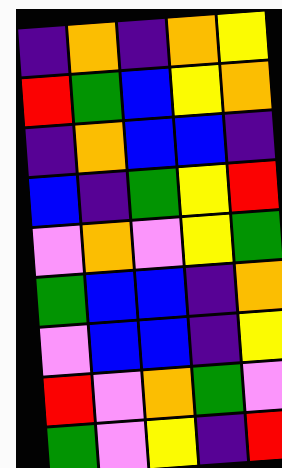[["indigo", "orange", "indigo", "orange", "yellow"], ["red", "green", "blue", "yellow", "orange"], ["indigo", "orange", "blue", "blue", "indigo"], ["blue", "indigo", "green", "yellow", "red"], ["violet", "orange", "violet", "yellow", "green"], ["green", "blue", "blue", "indigo", "orange"], ["violet", "blue", "blue", "indigo", "yellow"], ["red", "violet", "orange", "green", "violet"], ["green", "violet", "yellow", "indigo", "red"]]